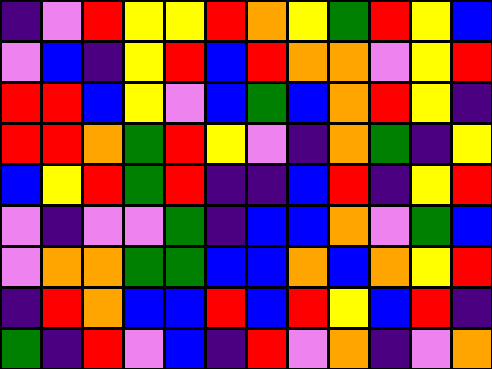[["indigo", "violet", "red", "yellow", "yellow", "red", "orange", "yellow", "green", "red", "yellow", "blue"], ["violet", "blue", "indigo", "yellow", "red", "blue", "red", "orange", "orange", "violet", "yellow", "red"], ["red", "red", "blue", "yellow", "violet", "blue", "green", "blue", "orange", "red", "yellow", "indigo"], ["red", "red", "orange", "green", "red", "yellow", "violet", "indigo", "orange", "green", "indigo", "yellow"], ["blue", "yellow", "red", "green", "red", "indigo", "indigo", "blue", "red", "indigo", "yellow", "red"], ["violet", "indigo", "violet", "violet", "green", "indigo", "blue", "blue", "orange", "violet", "green", "blue"], ["violet", "orange", "orange", "green", "green", "blue", "blue", "orange", "blue", "orange", "yellow", "red"], ["indigo", "red", "orange", "blue", "blue", "red", "blue", "red", "yellow", "blue", "red", "indigo"], ["green", "indigo", "red", "violet", "blue", "indigo", "red", "violet", "orange", "indigo", "violet", "orange"]]